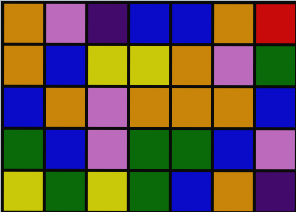[["orange", "violet", "indigo", "blue", "blue", "orange", "red"], ["orange", "blue", "yellow", "yellow", "orange", "violet", "green"], ["blue", "orange", "violet", "orange", "orange", "orange", "blue"], ["green", "blue", "violet", "green", "green", "blue", "violet"], ["yellow", "green", "yellow", "green", "blue", "orange", "indigo"]]